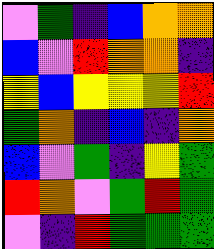[["violet", "green", "indigo", "blue", "orange", "orange"], ["blue", "violet", "red", "orange", "orange", "indigo"], ["yellow", "blue", "yellow", "yellow", "yellow", "red"], ["green", "orange", "indigo", "blue", "indigo", "orange"], ["blue", "violet", "green", "indigo", "yellow", "green"], ["red", "orange", "violet", "green", "red", "green"], ["violet", "indigo", "red", "green", "green", "green"]]